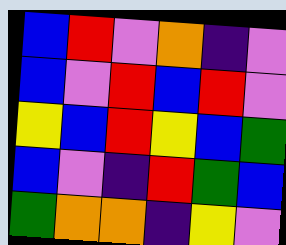[["blue", "red", "violet", "orange", "indigo", "violet"], ["blue", "violet", "red", "blue", "red", "violet"], ["yellow", "blue", "red", "yellow", "blue", "green"], ["blue", "violet", "indigo", "red", "green", "blue"], ["green", "orange", "orange", "indigo", "yellow", "violet"]]